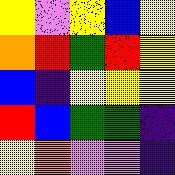[["yellow", "violet", "yellow", "blue", "yellow"], ["orange", "red", "green", "red", "yellow"], ["blue", "indigo", "yellow", "yellow", "yellow"], ["red", "blue", "green", "green", "indigo"], ["yellow", "orange", "violet", "violet", "indigo"]]